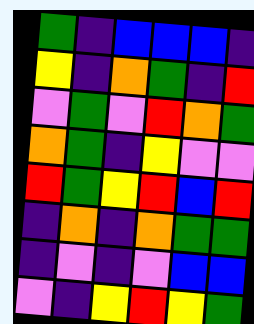[["green", "indigo", "blue", "blue", "blue", "indigo"], ["yellow", "indigo", "orange", "green", "indigo", "red"], ["violet", "green", "violet", "red", "orange", "green"], ["orange", "green", "indigo", "yellow", "violet", "violet"], ["red", "green", "yellow", "red", "blue", "red"], ["indigo", "orange", "indigo", "orange", "green", "green"], ["indigo", "violet", "indigo", "violet", "blue", "blue"], ["violet", "indigo", "yellow", "red", "yellow", "green"]]